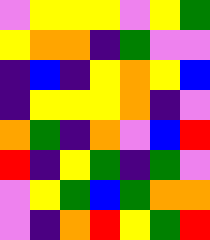[["violet", "yellow", "yellow", "yellow", "violet", "yellow", "green"], ["yellow", "orange", "orange", "indigo", "green", "violet", "violet"], ["indigo", "blue", "indigo", "yellow", "orange", "yellow", "blue"], ["indigo", "yellow", "yellow", "yellow", "orange", "indigo", "violet"], ["orange", "green", "indigo", "orange", "violet", "blue", "red"], ["red", "indigo", "yellow", "green", "indigo", "green", "violet"], ["violet", "yellow", "green", "blue", "green", "orange", "orange"], ["violet", "indigo", "orange", "red", "yellow", "green", "red"]]